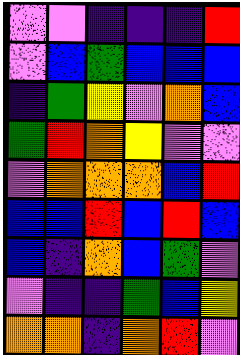[["violet", "violet", "indigo", "indigo", "indigo", "red"], ["violet", "blue", "green", "blue", "blue", "blue"], ["indigo", "green", "yellow", "violet", "orange", "blue"], ["green", "red", "orange", "yellow", "violet", "violet"], ["violet", "orange", "orange", "orange", "blue", "red"], ["blue", "blue", "red", "blue", "red", "blue"], ["blue", "indigo", "orange", "blue", "green", "violet"], ["violet", "indigo", "indigo", "green", "blue", "yellow"], ["orange", "orange", "indigo", "orange", "red", "violet"]]